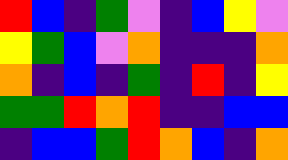[["red", "blue", "indigo", "green", "violet", "indigo", "blue", "yellow", "violet"], ["yellow", "green", "blue", "violet", "orange", "indigo", "indigo", "indigo", "orange"], ["orange", "indigo", "blue", "indigo", "green", "indigo", "red", "indigo", "yellow"], ["green", "green", "red", "orange", "red", "indigo", "indigo", "blue", "blue"], ["indigo", "blue", "blue", "green", "red", "orange", "blue", "indigo", "orange"]]